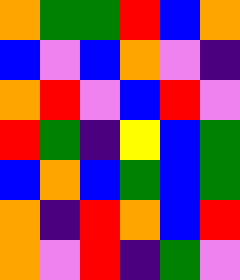[["orange", "green", "green", "red", "blue", "orange"], ["blue", "violet", "blue", "orange", "violet", "indigo"], ["orange", "red", "violet", "blue", "red", "violet"], ["red", "green", "indigo", "yellow", "blue", "green"], ["blue", "orange", "blue", "green", "blue", "green"], ["orange", "indigo", "red", "orange", "blue", "red"], ["orange", "violet", "red", "indigo", "green", "violet"]]